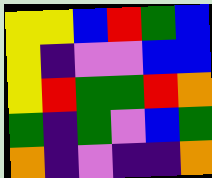[["yellow", "yellow", "blue", "red", "green", "blue"], ["yellow", "indigo", "violet", "violet", "blue", "blue"], ["yellow", "red", "green", "green", "red", "orange"], ["green", "indigo", "green", "violet", "blue", "green"], ["orange", "indigo", "violet", "indigo", "indigo", "orange"]]